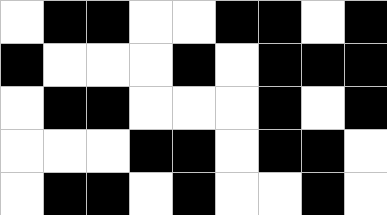[["white", "black", "black", "white", "white", "black", "black", "white", "black"], ["black", "white", "white", "white", "black", "white", "black", "black", "black"], ["white", "black", "black", "white", "white", "white", "black", "white", "black"], ["white", "white", "white", "black", "black", "white", "black", "black", "white"], ["white", "black", "black", "white", "black", "white", "white", "black", "white"]]